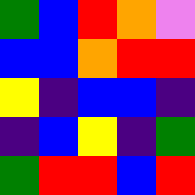[["green", "blue", "red", "orange", "violet"], ["blue", "blue", "orange", "red", "red"], ["yellow", "indigo", "blue", "blue", "indigo"], ["indigo", "blue", "yellow", "indigo", "green"], ["green", "red", "red", "blue", "red"]]